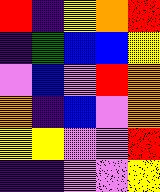[["red", "indigo", "yellow", "orange", "red"], ["indigo", "green", "blue", "blue", "yellow"], ["violet", "blue", "violet", "red", "orange"], ["orange", "indigo", "blue", "violet", "orange"], ["yellow", "yellow", "violet", "violet", "red"], ["indigo", "indigo", "violet", "violet", "yellow"]]